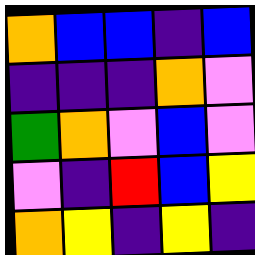[["orange", "blue", "blue", "indigo", "blue"], ["indigo", "indigo", "indigo", "orange", "violet"], ["green", "orange", "violet", "blue", "violet"], ["violet", "indigo", "red", "blue", "yellow"], ["orange", "yellow", "indigo", "yellow", "indigo"]]